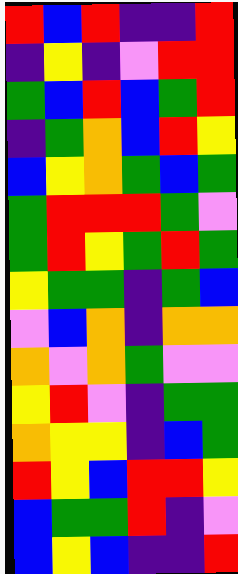[["red", "blue", "red", "indigo", "indigo", "red"], ["indigo", "yellow", "indigo", "violet", "red", "red"], ["green", "blue", "red", "blue", "green", "red"], ["indigo", "green", "orange", "blue", "red", "yellow"], ["blue", "yellow", "orange", "green", "blue", "green"], ["green", "red", "red", "red", "green", "violet"], ["green", "red", "yellow", "green", "red", "green"], ["yellow", "green", "green", "indigo", "green", "blue"], ["violet", "blue", "orange", "indigo", "orange", "orange"], ["orange", "violet", "orange", "green", "violet", "violet"], ["yellow", "red", "violet", "indigo", "green", "green"], ["orange", "yellow", "yellow", "indigo", "blue", "green"], ["red", "yellow", "blue", "red", "red", "yellow"], ["blue", "green", "green", "red", "indigo", "violet"], ["blue", "yellow", "blue", "indigo", "indigo", "red"]]